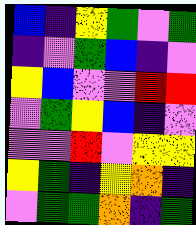[["blue", "indigo", "yellow", "green", "violet", "green"], ["indigo", "violet", "green", "blue", "indigo", "violet"], ["yellow", "blue", "violet", "violet", "red", "red"], ["violet", "green", "yellow", "blue", "indigo", "violet"], ["violet", "violet", "red", "violet", "yellow", "yellow"], ["yellow", "green", "indigo", "yellow", "orange", "indigo"], ["violet", "green", "green", "orange", "indigo", "green"]]